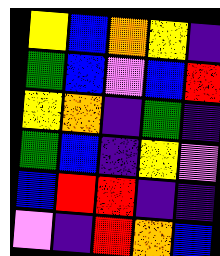[["yellow", "blue", "orange", "yellow", "indigo"], ["green", "blue", "violet", "blue", "red"], ["yellow", "orange", "indigo", "green", "indigo"], ["green", "blue", "indigo", "yellow", "violet"], ["blue", "red", "red", "indigo", "indigo"], ["violet", "indigo", "red", "orange", "blue"]]